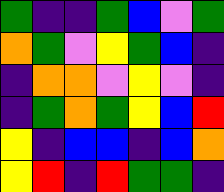[["green", "indigo", "indigo", "green", "blue", "violet", "green"], ["orange", "green", "violet", "yellow", "green", "blue", "indigo"], ["indigo", "orange", "orange", "violet", "yellow", "violet", "indigo"], ["indigo", "green", "orange", "green", "yellow", "blue", "red"], ["yellow", "indigo", "blue", "blue", "indigo", "blue", "orange"], ["yellow", "red", "indigo", "red", "green", "green", "indigo"]]